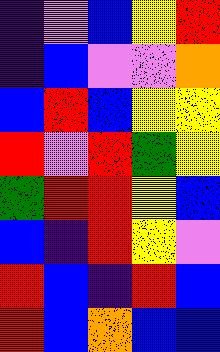[["indigo", "violet", "blue", "yellow", "red"], ["indigo", "blue", "violet", "violet", "orange"], ["blue", "red", "blue", "yellow", "yellow"], ["red", "violet", "red", "green", "yellow"], ["green", "red", "red", "yellow", "blue"], ["blue", "indigo", "red", "yellow", "violet"], ["red", "blue", "indigo", "red", "blue"], ["red", "blue", "orange", "blue", "blue"]]